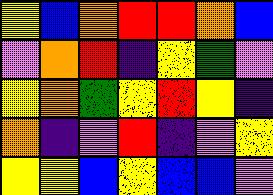[["yellow", "blue", "orange", "red", "red", "orange", "blue"], ["violet", "orange", "red", "indigo", "yellow", "green", "violet"], ["yellow", "orange", "green", "yellow", "red", "yellow", "indigo"], ["orange", "indigo", "violet", "red", "indigo", "violet", "yellow"], ["yellow", "yellow", "blue", "yellow", "blue", "blue", "violet"]]